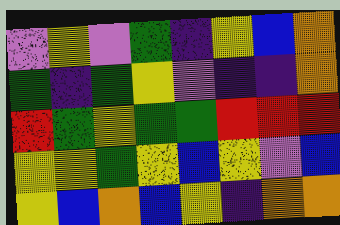[["violet", "yellow", "violet", "green", "indigo", "yellow", "blue", "orange"], ["green", "indigo", "green", "yellow", "violet", "indigo", "indigo", "orange"], ["red", "green", "yellow", "green", "green", "red", "red", "red"], ["yellow", "yellow", "green", "yellow", "blue", "yellow", "violet", "blue"], ["yellow", "blue", "orange", "blue", "yellow", "indigo", "orange", "orange"]]